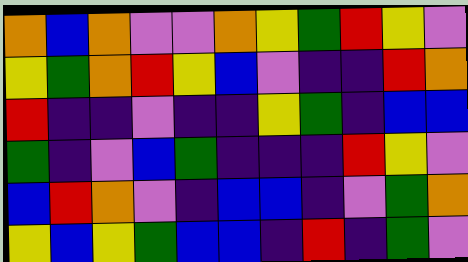[["orange", "blue", "orange", "violet", "violet", "orange", "yellow", "green", "red", "yellow", "violet"], ["yellow", "green", "orange", "red", "yellow", "blue", "violet", "indigo", "indigo", "red", "orange"], ["red", "indigo", "indigo", "violet", "indigo", "indigo", "yellow", "green", "indigo", "blue", "blue"], ["green", "indigo", "violet", "blue", "green", "indigo", "indigo", "indigo", "red", "yellow", "violet"], ["blue", "red", "orange", "violet", "indigo", "blue", "blue", "indigo", "violet", "green", "orange"], ["yellow", "blue", "yellow", "green", "blue", "blue", "indigo", "red", "indigo", "green", "violet"]]